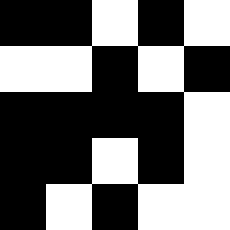[["black", "black", "white", "black", "white"], ["white", "white", "black", "white", "black"], ["black", "black", "black", "black", "white"], ["black", "black", "white", "black", "white"], ["black", "white", "black", "white", "white"]]